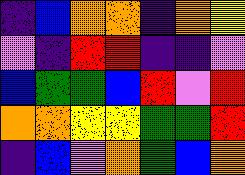[["indigo", "blue", "orange", "orange", "indigo", "orange", "yellow"], ["violet", "indigo", "red", "red", "indigo", "indigo", "violet"], ["blue", "green", "green", "blue", "red", "violet", "red"], ["orange", "orange", "yellow", "yellow", "green", "green", "red"], ["indigo", "blue", "violet", "orange", "green", "blue", "orange"]]